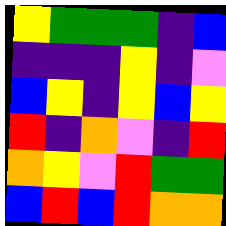[["yellow", "green", "green", "green", "indigo", "blue"], ["indigo", "indigo", "indigo", "yellow", "indigo", "violet"], ["blue", "yellow", "indigo", "yellow", "blue", "yellow"], ["red", "indigo", "orange", "violet", "indigo", "red"], ["orange", "yellow", "violet", "red", "green", "green"], ["blue", "red", "blue", "red", "orange", "orange"]]